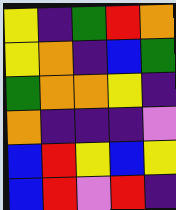[["yellow", "indigo", "green", "red", "orange"], ["yellow", "orange", "indigo", "blue", "green"], ["green", "orange", "orange", "yellow", "indigo"], ["orange", "indigo", "indigo", "indigo", "violet"], ["blue", "red", "yellow", "blue", "yellow"], ["blue", "red", "violet", "red", "indigo"]]